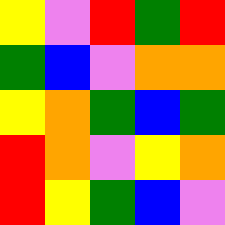[["yellow", "violet", "red", "green", "red"], ["green", "blue", "violet", "orange", "orange"], ["yellow", "orange", "green", "blue", "green"], ["red", "orange", "violet", "yellow", "orange"], ["red", "yellow", "green", "blue", "violet"]]